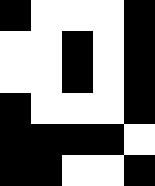[["black", "white", "white", "white", "black"], ["white", "white", "black", "white", "black"], ["white", "white", "black", "white", "black"], ["black", "white", "white", "white", "black"], ["black", "black", "black", "black", "white"], ["black", "black", "white", "white", "black"]]